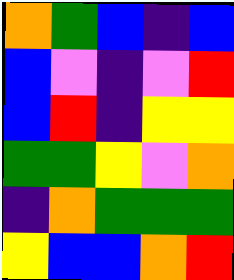[["orange", "green", "blue", "indigo", "blue"], ["blue", "violet", "indigo", "violet", "red"], ["blue", "red", "indigo", "yellow", "yellow"], ["green", "green", "yellow", "violet", "orange"], ["indigo", "orange", "green", "green", "green"], ["yellow", "blue", "blue", "orange", "red"]]